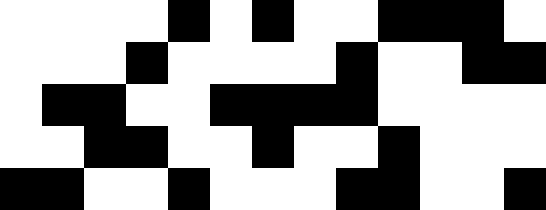[["white", "white", "white", "white", "black", "white", "black", "white", "white", "black", "black", "black", "white"], ["white", "white", "white", "black", "white", "white", "white", "white", "black", "white", "white", "black", "black"], ["white", "black", "black", "white", "white", "black", "black", "black", "black", "white", "white", "white", "white"], ["white", "white", "black", "black", "white", "white", "black", "white", "white", "black", "white", "white", "white"], ["black", "black", "white", "white", "black", "white", "white", "white", "black", "black", "white", "white", "black"]]